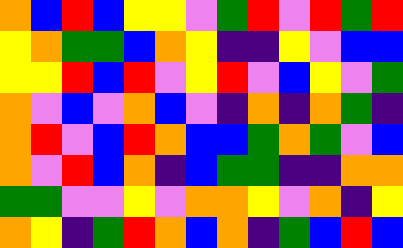[["orange", "blue", "red", "blue", "yellow", "yellow", "violet", "green", "red", "violet", "red", "green", "red"], ["yellow", "orange", "green", "green", "blue", "orange", "yellow", "indigo", "indigo", "yellow", "violet", "blue", "blue"], ["yellow", "yellow", "red", "blue", "red", "violet", "yellow", "red", "violet", "blue", "yellow", "violet", "green"], ["orange", "violet", "blue", "violet", "orange", "blue", "violet", "indigo", "orange", "indigo", "orange", "green", "indigo"], ["orange", "red", "violet", "blue", "red", "orange", "blue", "blue", "green", "orange", "green", "violet", "blue"], ["orange", "violet", "red", "blue", "orange", "indigo", "blue", "green", "green", "indigo", "indigo", "orange", "orange"], ["green", "green", "violet", "violet", "yellow", "violet", "orange", "orange", "yellow", "violet", "orange", "indigo", "yellow"], ["orange", "yellow", "indigo", "green", "red", "orange", "blue", "orange", "indigo", "green", "blue", "red", "blue"]]